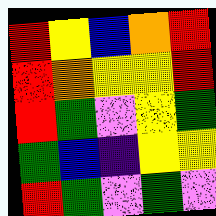[["red", "yellow", "blue", "orange", "red"], ["red", "orange", "yellow", "yellow", "red"], ["red", "green", "violet", "yellow", "green"], ["green", "blue", "indigo", "yellow", "yellow"], ["red", "green", "violet", "green", "violet"]]